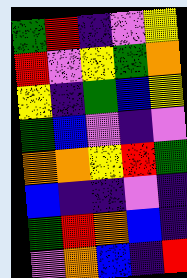[["green", "red", "indigo", "violet", "yellow"], ["red", "violet", "yellow", "green", "orange"], ["yellow", "indigo", "green", "blue", "yellow"], ["green", "blue", "violet", "indigo", "violet"], ["orange", "orange", "yellow", "red", "green"], ["blue", "indigo", "indigo", "violet", "indigo"], ["green", "red", "orange", "blue", "indigo"], ["violet", "orange", "blue", "indigo", "red"]]